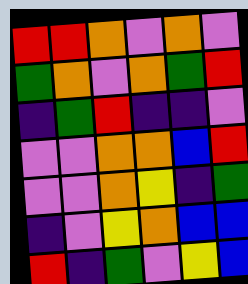[["red", "red", "orange", "violet", "orange", "violet"], ["green", "orange", "violet", "orange", "green", "red"], ["indigo", "green", "red", "indigo", "indigo", "violet"], ["violet", "violet", "orange", "orange", "blue", "red"], ["violet", "violet", "orange", "yellow", "indigo", "green"], ["indigo", "violet", "yellow", "orange", "blue", "blue"], ["red", "indigo", "green", "violet", "yellow", "blue"]]